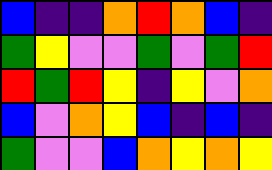[["blue", "indigo", "indigo", "orange", "red", "orange", "blue", "indigo"], ["green", "yellow", "violet", "violet", "green", "violet", "green", "red"], ["red", "green", "red", "yellow", "indigo", "yellow", "violet", "orange"], ["blue", "violet", "orange", "yellow", "blue", "indigo", "blue", "indigo"], ["green", "violet", "violet", "blue", "orange", "yellow", "orange", "yellow"]]